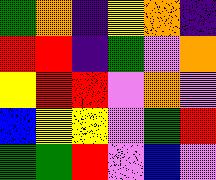[["green", "orange", "indigo", "yellow", "orange", "indigo"], ["red", "red", "indigo", "green", "violet", "orange"], ["yellow", "red", "red", "violet", "orange", "violet"], ["blue", "yellow", "yellow", "violet", "green", "red"], ["green", "green", "red", "violet", "blue", "violet"]]